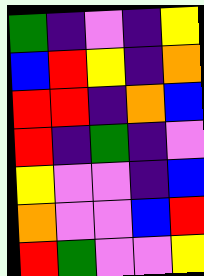[["green", "indigo", "violet", "indigo", "yellow"], ["blue", "red", "yellow", "indigo", "orange"], ["red", "red", "indigo", "orange", "blue"], ["red", "indigo", "green", "indigo", "violet"], ["yellow", "violet", "violet", "indigo", "blue"], ["orange", "violet", "violet", "blue", "red"], ["red", "green", "violet", "violet", "yellow"]]